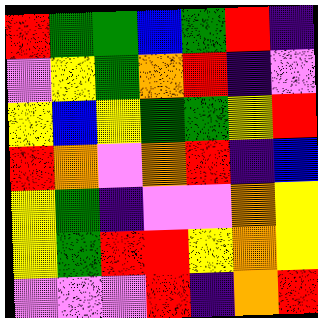[["red", "green", "green", "blue", "green", "red", "indigo"], ["violet", "yellow", "green", "orange", "red", "indigo", "violet"], ["yellow", "blue", "yellow", "green", "green", "yellow", "red"], ["red", "orange", "violet", "orange", "red", "indigo", "blue"], ["yellow", "green", "indigo", "violet", "violet", "orange", "yellow"], ["yellow", "green", "red", "red", "yellow", "orange", "yellow"], ["violet", "violet", "violet", "red", "indigo", "orange", "red"]]